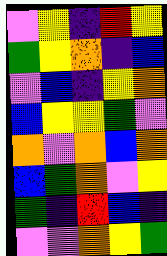[["violet", "yellow", "indigo", "red", "yellow"], ["green", "yellow", "orange", "indigo", "blue"], ["violet", "blue", "indigo", "yellow", "orange"], ["blue", "yellow", "yellow", "green", "violet"], ["orange", "violet", "orange", "blue", "orange"], ["blue", "green", "orange", "violet", "yellow"], ["green", "indigo", "red", "blue", "indigo"], ["violet", "violet", "orange", "yellow", "green"]]